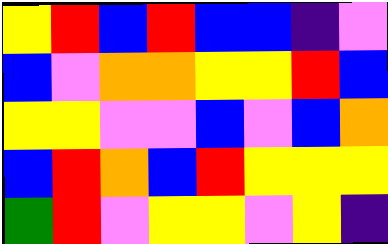[["yellow", "red", "blue", "red", "blue", "blue", "indigo", "violet"], ["blue", "violet", "orange", "orange", "yellow", "yellow", "red", "blue"], ["yellow", "yellow", "violet", "violet", "blue", "violet", "blue", "orange"], ["blue", "red", "orange", "blue", "red", "yellow", "yellow", "yellow"], ["green", "red", "violet", "yellow", "yellow", "violet", "yellow", "indigo"]]